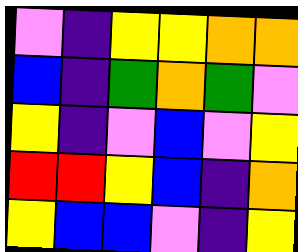[["violet", "indigo", "yellow", "yellow", "orange", "orange"], ["blue", "indigo", "green", "orange", "green", "violet"], ["yellow", "indigo", "violet", "blue", "violet", "yellow"], ["red", "red", "yellow", "blue", "indigo", "orange"], ["yellow", "blue", "blue", "violet", "indigo", "yellow"]]